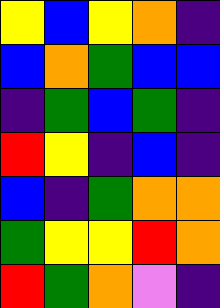[["yellow", "blue", "yellow", "orange", "indigo"], ["blue", "orange", "green", "blue", "blue"], ["indigo", "green", "blue", "green", "indigo"], ["red", "yellow", "indigo", "blue", "indigo"], ["blue", "indigo", "green", "orange", "orange"], ["green", "yellow", "yellow", "red", "orange"], ["red", "green", "orange", "violet", "indigo"]]